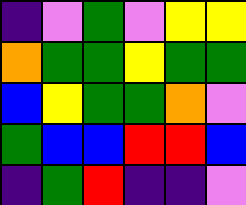[["indigo", "violet", "green", "violet", "yellow", "yellow"], ["orange", "green", "green", "yellow", "green", "green"], ["blue", "yellow", "green", "green", "orange", "violet"], ["green", "blue", "blue", "red", "red", "blue"], ["indigo", "green", "red", "indigo", "indigo", "violet"]]